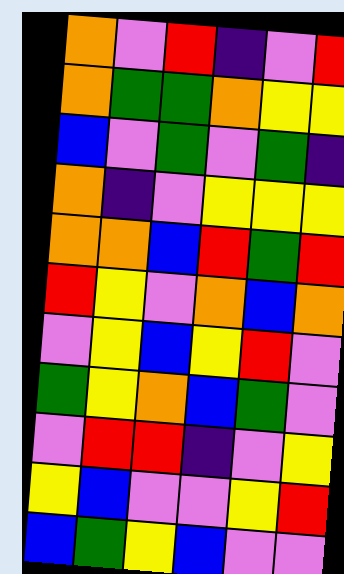[["orange", "violet", "red", "indigo", "violet", "red"], ["orange", "green", "green", "orange", "yellow", "yellow"], ["blue", "violet", "green", "violet", "green", "indigo"], ["orange", "indigo", "violet", "yellow", "yellow", "yellow"], ["orange", "orange", "blue", "red", "green", "red"], ["red", "yellow", "violet", "orange", "blue", "orange"], ["violet", "yellow", "blue", "yellow", "red", "violet"], ["green", "yellow", "orange", "blue", "green", "violet"], ["violet", "red", "red", "indigo", "violet", "yellow"], ["yellow", "blue", "violet", "violet", "yellow", "red"], ["blue", "green", "yellow", "blue", "violet", "violet"]]